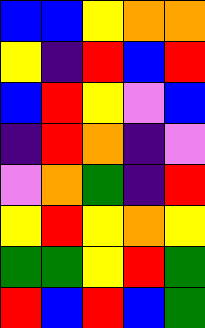[["blue", "blue", "yellow", "orange", "orange"], ["yellow", "indigo", "red", "blue", "red"], ["blue", "red", "yellow", "violet", "blue"], ["indigo", "red", "orange", "indigo", "violet"], ["violet", "orange", "green", "indigo", "red"], ["yellow", "red", "yellow", "orange", "yellow"], ["green", "green", "yellow", "red", "green"], ["red", "blue", "red", "blue", "green"]]